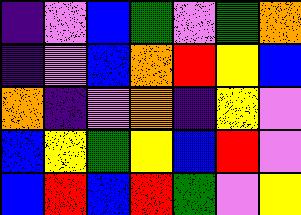[["indigo", "violet", "blue", "green", "violet", "green", "orange"], ["indigo", "violet", "blue", "orange", "red", "yellow", "blue"], ["orange", "indigo", "violet", "orange", "indigo", "yellow", "violet"], ["blue", "yellow", "green", "yellow", "blue", "red", "violet"], ["blue", "red", "blue", "red", "green", "violet", "yellow"]]